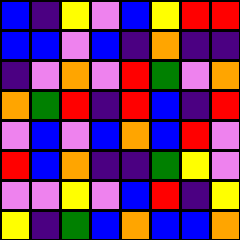[["blue", "indigo", "yellow", "violet", "blue", "yellow", "red", "red"], ["blue", "blue", "violet", "blue", "indigo", "orange", "indigo", "indigo"], ["indigo", "violet", "orange", "violet", "red", "green", "violet", "orange"], ["orange", "green", "red", "indigo", "red", "blue", "indigo", "red"], ["violet", "blue", "violet", "blue", "orange", "blue", "red", "violet"], ["red", "blue", "orange", "indigo", "indigo", "green", "yellow", "violet"], ["violet", "violet", "yellow", "violet", "blue", "red", "indigo", "yellow"], ["yellow", "indigo", "green", "blue", "orange", "blue", "blue", "orange"]]